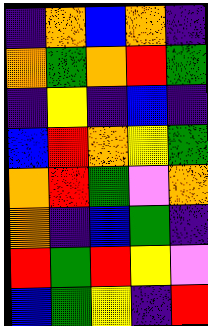[["indigo", "orange", "blue", "orange", "indigo"], ["orange", "green", "orange", "red", "green"], ["indigo", "yellow", "indigo", "blue", "indigo"], ["blue", "red", "orange", "yellow", "green"], ["orange", "red", "green", "violet", "orange"], ["orange", "indigo", "blue", "green", "indigo"], ["red", "green", "red", "yellow", "violet"], ["blue", "green", "yellow", "indigo", "red"]]